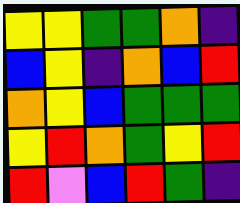[["yellow", "yellow", "green", "green", "orange", "indigo"], ["blue", "yellow", "indigo", "orange", "blue", "red"], ["orange", "yellow", "blue", "green", "green", "green"], ["yellow", "red", "orange", "green", "yellow", "red"], ["red", "violet", "blue", "red", "green", "indigo"]]